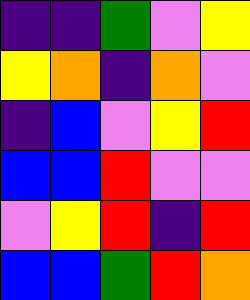[["indigo", "indigo", "green", "violet", "yellow"], ["yellow", "orange", "indigo", "orange", "violet"], ["indigo", "blue", "violet", "yellow", "red"], ["blue", "blue", "red", "violet", "violet"], ["violet", "yellow", "red", "indigo", "red"], ["blue", "blue", "green", "red", "orange"]]